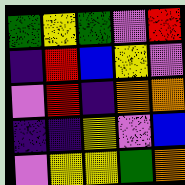[["green", "yellow", "green", "violet", "red"], ["indigo", "red", "blue", "yellow", "violet"], ["violet", "red", "indigo", "orange", "orange"], ["indigo", "indigo", "yellow", "violet", "blue"], ["violet", "yellow", "yellow", "green", "orange"]]